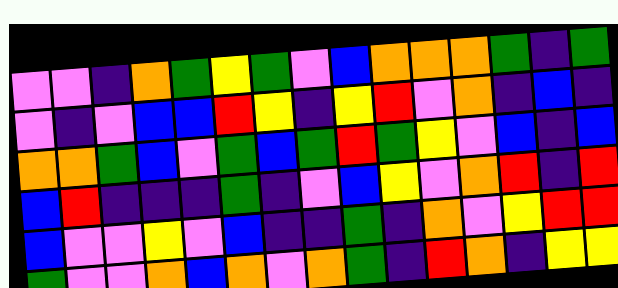[["violet", "violet", "indigo", "orange", "green", "yellow", "green", "violet", "blue", "orange", "orange", "orange", "green", "indigo", "green"], ["violet", "indigo", "violet", "blue", "blue", "red", "yellow", "indigo", "yellow", "red", "violet", "orange", "indigo", "blue", "indigo"], ["orange", "orange", "green", "blue", "violet", "green", "blue", "green", "red", "green", "yellow", "violet", "blue", "indigo", "blue"], ["blue", "red", "indigo", "indigo", "indigo", "green", "indigo", "violet", "blue", "yellow", "violet", "orange", "red", "indigo", "red"], ["blue", "violet", "violet", "yellow", "violet", "blue", "indigo", "indigo", "green", "indigo", "orange", "violet", "yellow", "red", "red"], ["green", "violet", "violet", "orange", "blue", "orange", "violet", "orange", "green", "indigo", "red", "orange", "indigo", "yellow", "yellow"]]